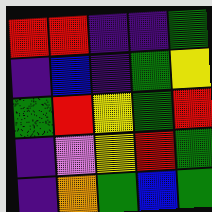[["red", "red", "indigo", "indigo", "green"], ["indigo", "blue", "indigo", "green", "yellow"], ["green", "red", "yellow", "green", "red"], ["indigo", "violet", "yellow", "red", "green"], ["indigo", "orange", "green", "blue", "green"]]